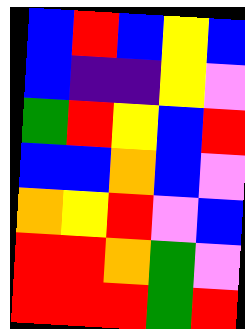[["blue", "red", "blue", "yellow", "blue"], ["blue", "indigo", "indigo", "yellow", "violet"], ["green", "red", "yellow", "blue", "red"], ["blue", "blue", "orange", "blue", "violet"], ["orange", "yellow", "red", "violet", "blue"], ["red", "red", "orange", "green", "violet"], ["red", "red", "red", "green", "red"]]